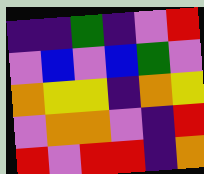[["indigo", "indigo", "green", "indigo", "violet", "red"], ["violet", "blue", "violet", "blue", "green", "violet"], ["orange", "yellow", "yellow", "indigo", "orange", "yellow"], ["violet", "orange", "orange", "violet", "indigo", "red"], ["red", "violet", "red", "red", "indigo", "orange"]]